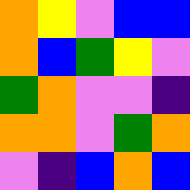[["orange", "yellow", "violet", "blue", "blue"], ["orange", "blue", "green", "yellow", "violet"], ["green", "orange", "violet", "violet", "indigo"], ["orange", "orange", "violet", "green", "orange"], ["violet", "indigo", "blue", "orange", "blue"]]